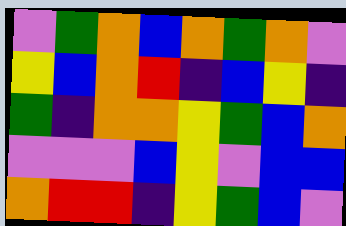[["violet", "green", "orange", "blue", "orange", "green", "orange", "violet"], ["yellow", "blue", "orange", "red", "indigo", "blue", "yellow", "indigo"], ["green", "indigo", "orange", "orange", "yellow", "green", "blue", "orange"], ["violet", "violet", "violet", "blue", "yellow", "violet", "blue", "blue"], ["orange", "red", "red", "indigo", "yellow", "green", "blue", "violet"]]